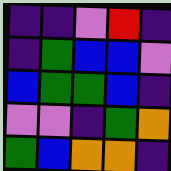[["indigo", "indigo", "violet", "red", "indigo"], ["indigo", "green", "blue", "blue", "violet"], ["blue", "green", "green", "blue", "indigo"], ["violet", "violet", "indigo", "green", "orange"], ["green", "blue", "orange", "orange", "indigo"]]